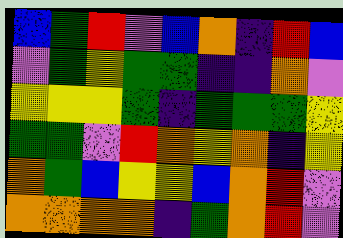[["blue", "green", "red", "violet", "blue", "orange", "indigo", "red", "blue"], ["violet", "green", "yellow", "green", "green", "indigo", "indigo", "orange", "violet"], ["yellow", "yellow", "yellow", "green", "indigo", "green", "green", "green", "yellow"], ["green", "green", "violet", "red", "orange", "yellow", "orange", "indigo", "yellow"], ["orange", "green", "blue", "yellow", "yellow", "blue", "orange", "red", "violet"], ["orange", "orange", "orange", "orange", "indigo", "green", "orange", "red", "violet"]]